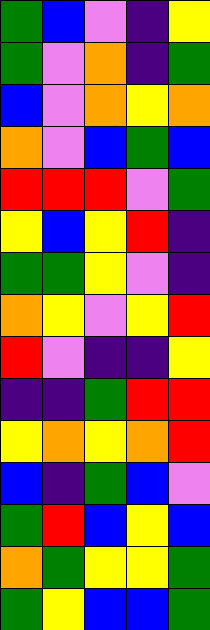[["green", "blue", "violet", "indigo", "yellow"], ["green", "violet", "orange", "indigo", "green"], ["blue", "violet", "orange", "yellow", "orange"], ["orange", "violet", "blue", "green", "blue"], ["red", "red", "red", "violet", "green"], ["yellow", "blue", "yellow", "red", "indigo"], ["green", "green", "yellow", "violet", "indigo"], ["orange", "yellow", "violet", "yellow", "red"], ["red", "violet", "indigo", "indigo", "yellow"], ["indigo", "indigo", "green", "red", "red"], ["yellow", "orange", "yellow", "orange", "red"], ["blue", "indigo", "green", "blue", "violet"], ["green", "red", "blue", "yellow", "blue"], ["orange", "green", "yellow", "yellow", "green"], ["green", "yellow", "blue", "blue", "green"]]